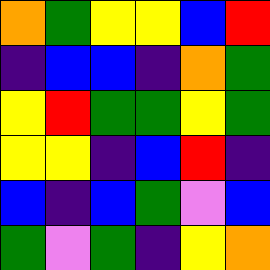[["orange", "green", "yellow", "yellow", "blue", "red"], ["indigo", "blue", "blue", "indigo", "orange", "green"], ["yellow", "red", "green", "green", "yellow", "green"], ["yellow", "yellow", "indigo", "blue", "red", "indigo"], ["blue", "indigo", "blue", "green", "violet", "blue"], ["green", "violet", "green", "indigo", "yellow", "orange"]]